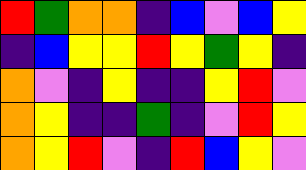[["red", "green", "orange", "orange", "indigo", "blue", "violet", "blue", "yellow"], ["indigo", "blue", "yellow", "yellow", "red", "yellow", "green", "yellow", "indigo"], ["orange", "violet", "indigo", "yellow", "indigo", "indigo", "yellow", "red", "violet"], ["orange", "yellow", "indigo", "indigo", "green", "indigo", "violet", "red", "yellow"], ["orange", "yellow", "red", "violet", "indigo", "red", "blue", "yellow", "violet"]]